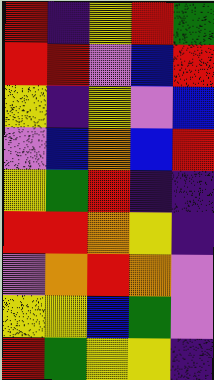[["red", "indigo", "yellow", "red", "green"], ["red", "red", "violet", "blue", "red"], ["yellow", "indigo", "yellow", "violet", "blue"], ["violet", "blue", "orange", "blue", "red"], ["yellow", "green", "red", "indigo", "indigo"], ["red", "red", "orange", "yellow", "indigo"], ["violet", "orange", "red", "orange", "violet"], ["yellow", "yellow", "blue", "green", "violet"], ["red", "green", "yellow", "yellow", "indigo"]]